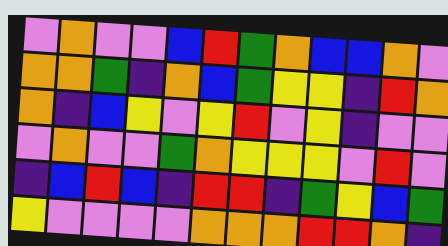[["violet", "orange", "violet", "violet", "blue", "red", "green", "orange", "blue", "blue", "orange", "violet"], ["orange", "orange", "green", "indigo", "orange", "blue", "green", "yellow", "yellow", "indigo", "red", "orange"], ["orange", "indigo", "blue", "yellow", "violet", "yellow", "red", "violet", "yellow", "indigo", "violet", "violet"], ["violet", "orange", "violet", "violet", "green", "orange", "yellow", "yellow", "yellow", "violet", "red", "violet"], ["indigo", "blue", "red", "blue", "indigo", "red", "red", "indigo", "green", "yellow", "blue", "green"], ["yellow", "violet", "violet", "violet", "violet", "orange", "orange", "orange", "red", "red", "orange", "indigo"]]